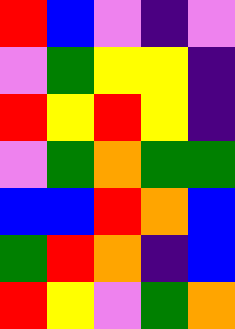[["red", "blue", "violet", "indigo", "violet"], ["violet", "green", "yellow", "yellow", "indigo"], ["red", "yellow", "red", "yellow", "indigo"], ["violet", "green", "orange", "green", "green"], ["blue", "blue", "red", "orange", "blue"], ["green", "red", "orange", "indigo", "blue"], ["red", "yellow", "violet", "green", "orange"]]